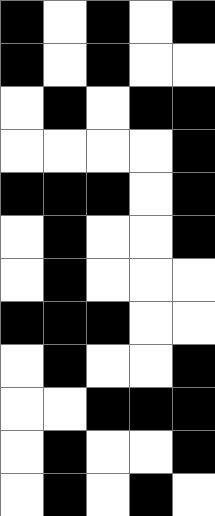[["black", "white", "black", "white", "black"], ["black", "white", "black", "white", "white"], ["white", "black", "white", "black", "black"], ["white", "white", "white", "white", "black"], ["black", "black", "black", "white", "black"], ["white", "black", "white", "white", "black"], ["white", "black", "white", "white", "white"], ["black", "black", "black", "white", "white"], ["white", "black", "white", "white", "black"], ["white", "white", "black", "black", "black"], ["white", "black", "white", "white", "black"], ["white", "black", "white", "black", "white"]]